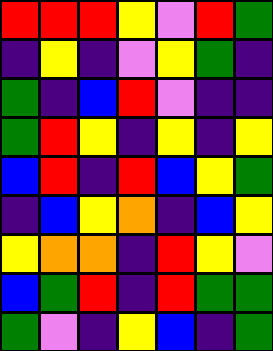[["red", "red", "red", "yellow", "violet", "red", "green"], ["indigo", "yellow", "indigo", "violet", "yellow", "green", "indigo"], ["green", "indigo", "blue", "red", "violet", "indigo", "indigo"], ["green", "red", "yellow", "indigo", "yellow", "indigo", "yellow"], ["blue", "red", "indigo", "red", "blue", "yellow", "green"], ["indigo", "blue", "yellow", "orange", "indigo", "blue", "yellow"], ["yellow", "orange", "orange", "indigo", "red", "yellow", "violet"], ["blue", "green", "red", "indigo", "red", "green", "green"], ["green", "violet", "indigo", "yellow", "blue", "indigo", "green"]]